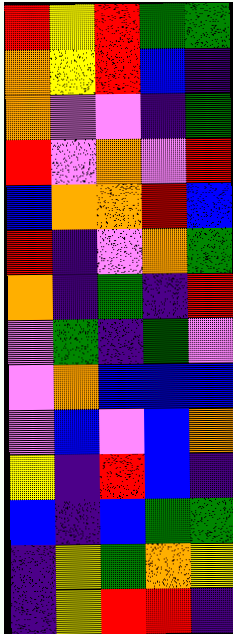[["red", "yellow", "red", "green", "green"], ["orange", "yellow", "red", "blue", "indigo"], ["orange", "violet", "violet", "indigo", "green"], ["red", "violet", "orange", "violet", "red"], ["blue", "orange", "orange", "red", "blue"], ["red", "indigo", "violet", "orange", "green"], ["orange", "indigo", "green", "indigo", "red"], ["violet", "green", "indigo", "green", "violet"], ["violet", "orange", "blue", "blue", "blue"], ["violet", "blue", "violet", "blue", "orange"], ["yellow", "indigo", "red", "blue", "indigo"], ["blue", "indigo", "blue", "green", "green"], ["indigo", "yellow", "green", "orange", "yellow"], ["indigo", "yellow", "red", "red", "indigo"]]